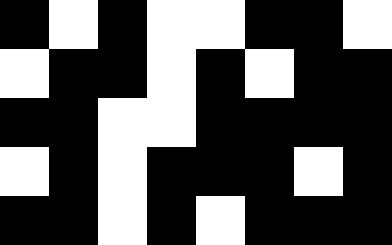[["black", "white", "black", "white", "white", "black", "black", "white"], ["white", "black", "black", "white", "black", "white", "black", "black"], ["black", "black", "white", "white", "black", "black", "black", "black"], ["white", "black", "white", "black", "black", "black", "white", "black"], ["black", "black", "white", "black", "white", "black", "black", "black"]]